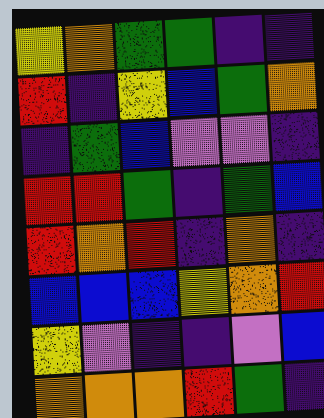[["yellow", "orange", "green", "green", "indigo", "indigo"], ["red", "indigo", "yellow", "blue", "green", "orange"], ["indigo", "green", "blue", "violet", "violet", "indigo"], ["red", "red", "green", "indigo", "green", "blue"], ["red", "orange", "red", "indigo", "orange", "indigo"], ["blue", "blue", "blue", "yellow", "orange", "red"], ["yellow", "violet", "indigo", "indigo", "violet", "blue"], ["orange", "orange", "orange", "red", "green", "indigo"]]